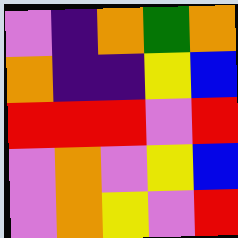[["violet", "indigo", "orange", "green", "orange"], ["orange", "indigo", "indigo", "yellow", "blue"], ["red", "red", "red", "violet", "red"], ["violet", "orange", "violet", "yellow", "blue"], ["violet", "orange", "yellow", "violet", "red"]]